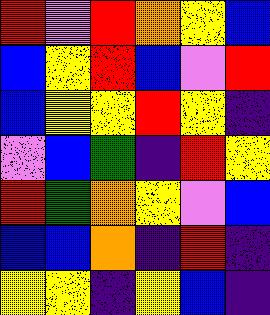[["red", "violet", "red", "orange", "yellow", "blue"], ["blue", "yellow", "red", "blue", "violet", "red"], ["blue", "yellow", "yellow", "red", "yellow", "indigo"], ["violet", "blue", "green", "indigo", "red", "yellow"], ["red", "green", "orange", "yellow", "violet", "blue"], ["blue", "blue", "orange", "indigo", "red", "indigo"], ["yellow", "yellow", "indigo", "yellow", "blue", "indigo"]]